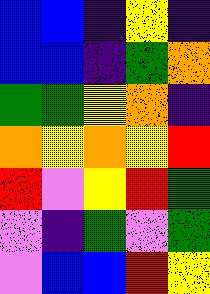[["blue", "blue", "indigo", "yellow", "indigo"], ["blue", "blue", "indigo", "green", "orange"], ["green", "green", "yellow", "orange", "indigo"], ["orange", "yellow", "orange", "yellow", "red"], ["red", "violet", "yellow", "red", "green"], ["violet", "indigo", "green", "violet", "green"], ["violet", "blue", "blue", "red", "yellow"]]